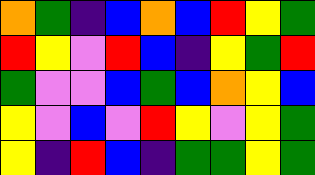[["orange", "green", "indigo", "blue", "orange", "blue", "red", "yellow", "green"], ["red", "yellow", "violet", "red", "blue", "indigo", "yellow", "green", "red"], ["green", "violet", "violet", "blue", "green", "blue", "orange", "yellow", "blue"], ["yellow", "violet", "blue", "violet", "red", "yellow", "violet", "yellow", "green"], ["yellow", "indigo", "red", "blue", "indigo", "green", "green", "yellow", "green"]]